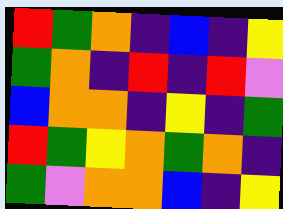[["red", "green", "orange", "indigo", "blue", "indigo", "yellow"], ["green", "orange", "indigo", "red", "indigo", "red", "violet"], ["blue", "orange", "orange", "indigo", "yellow", "indigo", "green"], ["red", "green", "yellow", "orange", "green", "orange", "indigo"], ["green", "violet", "orange", "orange", "blue", "indigo", "yellow"]]